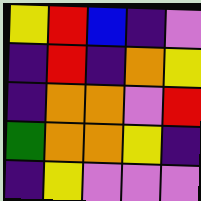[["yellow", "red", "blue", "indigo", "violet"], ["indigo", "red", "indigo", "orange", "yellow"], ["indigo", "orange", "orange", "violet", "red"], ["green", "orange", "orange", "yellow", "indigo"], ["indigo", "yellow", "violet", "violet", "violet"]]